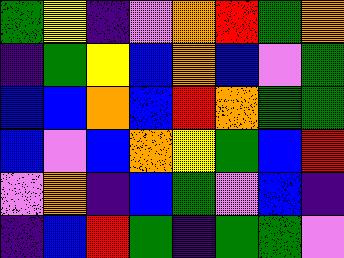[["green", "yellow", "indigo", "violet", "orange", "red", "green", "orange"], ["indigo", "green", "yellow", "blue", "orange", "blue", "violet", "green"], ["blue", "blue", "orange", "blue", "red", "orange", "green", "green"], ["blue", "violet", "blue", "orange", "yellow", "green", "blue", "red"], ["violet", "orange", "indigo", "blue", "green", "violet", "blue", "indigo"], ["indigo", "blue", "red", "green", "indigo", "green", "green", "violet"]]